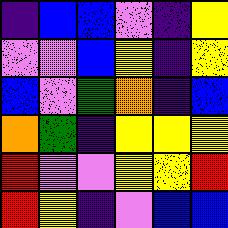[["indigo", "blue", "blue", "violet", "indigo", "yellow"], ["violet", "violet", "blue", "yellow", "indigo", "yellow"], ["blue", "violet", "green", "orange", "indigo", "blue"], ["orange", "green", "indigo", "yellow", "yellow", "yellow"], ["red", "violet", "violet", "yellow", "yellow", "red"], ["red", "yellow", "indigo", "violet", "blue", "blue"]]